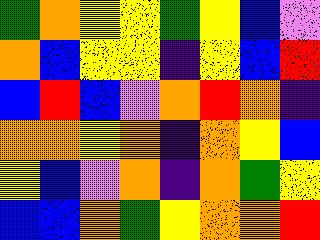[["green", "orange", "yellow", "yellow", "green", "yellow", "blue", "violet"], ["orange", "blue", "yellow", "yellow", "indigo", "yellow", "blue", "red"], ["blue", "red", "blue", "violet", "orange", "red", "orange", "indigo"], ["orange", "orange", "yellow", "orange", "indigo", "orange", "yellow", "blue"], ["yellow", "blue", "violet", "orange", "indigo", "orange", "green", "yellow"], ["blue", "blue", "orange", "green", "yellow", "orange", "orange", "red"]]